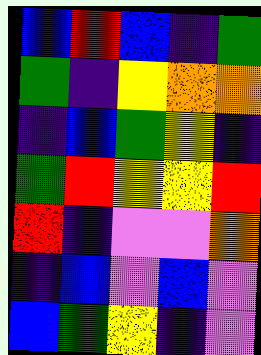[["blue", "red", "blue", "indigo", "green"], ["green", "indigo", "yellow", "orange", "orange"], ["indigo", "blue", "green", "yellow", "indigo"], ["green", "red", "yellow", "yellow", "red"], ["red", "indigo", "violet", "violet", "orange"], ["indigo", "blue", "violet", "blue", "violet"], ["blue", "green", "yellow", "indigo", "violet"]]